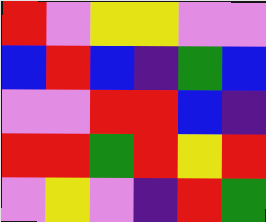[["red", "violet", "yellow", "yellow", "violet", "violet"], ["blue", "red", "blue", "indigo", "green", "blue"], ["violet", "violet", "red", "red", "blue", "indigo"], ["red", "red", "green", "red", "yellow", "red"], ["violet", "yellow", "violet", "indigo", "red", "green"]]